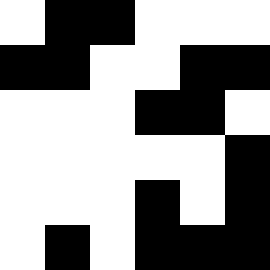[["white", "black", "black", "white", "white", "white"], ["black", "black", "white", "white", "black", "black"], ["white", "white", "white", "black", "black", "white"], ["white", "white", "white", "white", "white", "black"], ["white", "white", "white", "black", "white", "black"], ["white", "black", "white", "black", "black", "black"]]